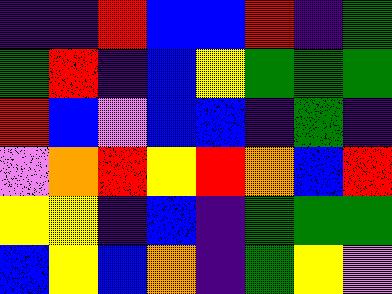[["indigo", "indigo", "red", "blue", "blue", "red", "indigo", "green"], ["green", "red", "indigo", "blue", "yellow", "green", "green", "green"], ["red", "blue", "violet", "blue", "blue", "indigo", "green", "indigo"], ["violet", "orange", "red", "yellow", "red", "orange", "blue", "red"], ["yellow", "yellow", "indigo", "blue", "indigo", "green", "green", "green"], ["blue", "yellow", "blue", "orange", "indigo", "green", "yellow", "violet"]]